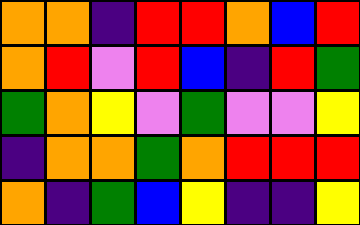[["orange", "orange", "indigo", "red", "red", "orange", "blue", "red"], ["orange", "red", "violet", "red", "blue", "indigo", "red", "green"], ["green", "orange", "yellow", "violet", "green", "violet", "violet", "yellow"], ["indigo", "orange", "orange", "green", "orange", "red", "red", "red"], ["orange", "indigo", "green", "blue", "yellow", "indigo", "indigo", "yellow"]]